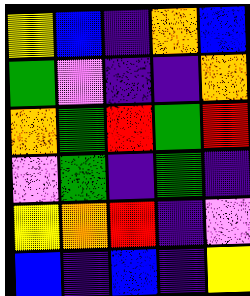[["yellow", "blue", "indigo", "orange", "blue"], ["green", "violet", "indigo", "indigo", "orange"], ["orange", "green", "red", "green", "red"], ["violet", "green", "indigo", "green", "indigo"], ["yellow", "orange", "red", "indigo", "violet"], ["blue", "indigo", "blue", "indigo", "yellow"]]